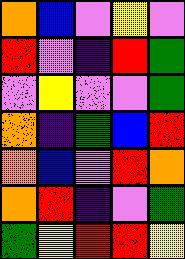[["orange", "blue", "violet", "yellow", "violet"], ["red", "violet", "indigo", "red", "green"], ["violet", "yellow", "violet", "violet", "green"], ["orange", "indigo", "green", "blue", "red"], ["orange", "blue", "violet", "red", "orange"], ["orange", "red", "indigo", "violet", "green"], ["green", "yellow", "red", "red", "yellow"]]